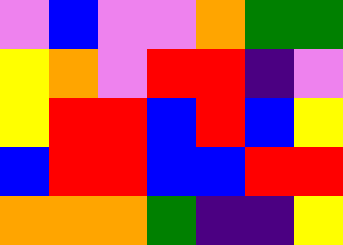[["violet", "blue", "violet", "violet", "orange", "green", "green"], ["yellow", "orange", "violet", "red", "red", "indigo", "violet"], ["yellow", "red", "red", "blue", "red", "blue", "yellow"], ["blue", "red", "red", "blue", "blue", "red", "red"], ["orange", "orange", "orange", "green", "indigo", "indigo", "yellow"]]